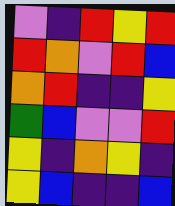[["violet", "indigo", "red", "yellow", "red"], ["red", "orange", "violet", "red", "blue"], ["orange", "red", "indigo", "indigo", "yellow"], ["green", "blue", "violet", "violet", "red"], ["yellow", "indigo", "orange", "yellow", "indigo"], ["yellow", "blue", "indigo", "indigo", "blue"]]